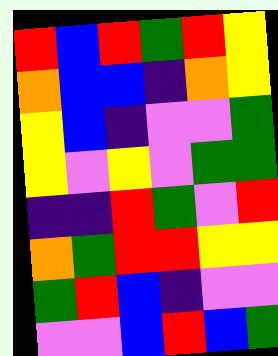[["red", "blue", "red", "green", "red", "yellow"], ["orange", "blue", "blue", "indigo", "orange", "yellow"], ["yellow", "blue", "indigo", "violet", "violet", "green"], ["yellow", "violet", "yellow", "violet", "green", "green"], ["indigo", "indigo", "red", "green", "violet", "red"], ["orange", "green", "red", "red", "yellow", "yellow"], ["green", "red", "blue", "indigo", "violet", "violet"], ["violet", "violet", "blue", "red", "blue", "green"]]